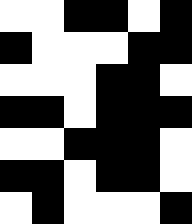[["white", "white", "black", "black", "white", "black"], ["black", "white", "white", "white", "black", "black"], ["white", "white", "white", "black", "black", "white"], ["black", "black", "white", "black", "black", "black"], ["white", "white", "black", "black", "black", "white"], ["black", "black", "white", "black", "black", "white"], ["white", "black", "white", "white", "white", "black"]]